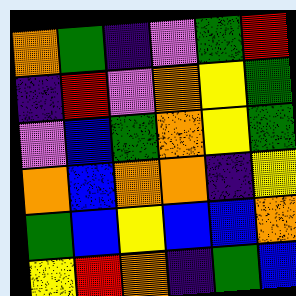[["orange", "green", "indigo", "violet", "green", "red"], ["indigo", "red", "violet", "orange", "yellow", "green"], ["violet", "blue", "green", "orange", "yellow", "green"], ["orange", "blue", "orange", "orange", "indigo", "yellow"], ["green", "blue", "yellow", "blue", "blue", "orange"], ["yellow", "red", "orange", "indigo", "green", "blue"]]